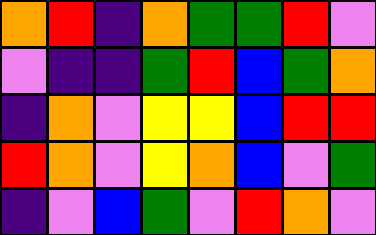[["orange", "red", "indigo", "orange", "green", "green", "red", "violet"], ["violet", "indigo", "indigo", "green", "red", "blue", "green", "orange"], ["indigo", "orange", "violet", "yellow", "yellow", "blue", "red", "red"], ["red", "orange", "violet", "yellow", "orange", "blue", "violet", "green"], ["indigo", "violet", "blue", "green", "violet", "red", "orange", "violet"]]